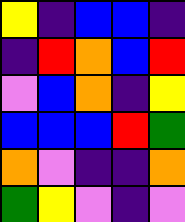[["yellow", "indigo", "blue", "blue", "indigo"], ["indigo", "red", "orange", "blue", "red"], ["violet", "blue", "orange", "indigo", "yellow"], ["blue", "blue", "blue", "red", "green"], ["orange", "violet", "indigo", "indigo", "orange"], ["green", "yellow", "violet", "indigo", "violet"]]